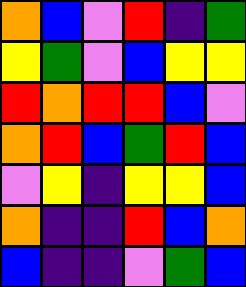[["orange", "blue", "violet", "red", "indigo", "green"], ["yellow", "green", "violet", "blue", "yellow", "yellow"], ["red", "orange", "red", "red", "blue", "violet"], ["orange", "red", "blue", "green", "red", "blue"], ["violet", "yellow", "indigo", "yellow", "yellow", "blue"], ["orange", "indigo", "indigo", "red", "blue", "orange"], ["blue", "indigo", "indigo", "violet", "green", "blue"]]